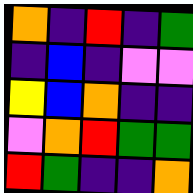[["orange", "indigo", "red", "indigo", "green"], ["indigo", "blue", "indigo", "violet", "violet"], ["yellow", "blue", "orange", "indigo", "indigo"], ["violet", "orange", "red", "green", "green"], ["red", "green", "indigo", "indigo", "orange"]]